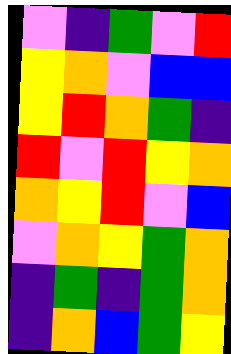[["violet", "indigo", "green", "violet", "red"], ["yellow", "orange", "violet", "blue", "blue"], ["yellow", "red", "orange", "green", "indigo"], ["red", "violet", "red", "yellow", "orange"], ["orange", "yellow", "red", "violet", "blue"], ["violet", "orange", "yellow", "green", "orange"], ["indigo", "green", "indigo", "green", "orange"], ["indigo", "orange", "blue", "green", "yellow"]]